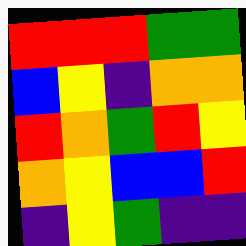[["red", "red", "red", "green", "green"], ["blue", "yellow", "indigo", "orange", "orange"], ["red", "orange", "green", "red", "yellow"], ["orange", "yellow", "blue", "blue", "red"], ["indigo", "yellow", "green", "indigo", "indigo"]]